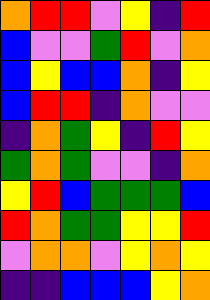[["orange", "red", "red", "violet", "yellow", "indigo", "red"], ["blue", "violet", "violet", "green", "red", "violet", "orange"], ["blue", "yellow", "blue", "blue", "orange", "indigo", "yellow"], ["blue", "red", "red", "indigo", "orange", "violet", "violet"], ["indigo", "orange", "green", "yellow", "indigo", "red", "yellow"], ["green", "orange", "green", "violet", "violet", "indigo", "orange"], ["yellow", "red", "blue", "green", "green", "green", "blue"], ["red", "orange", "green", "green", "yellow", "yellow", "red"], ["violet", "orange", "orange", "violet", "yellow", "orange", "yellow"], ["indigo", "indigo", "blue", "blue", "blue", "yellow", "orange"]]